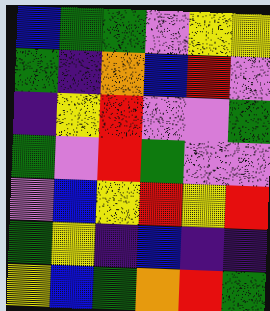[["blue", "green", "green", "violet", "yellow", "yellow"], ["green", "indigo", "orange", "blue", "red", "violet"], ["indigo", "yellow", "red", "violet", "violet", "green"], ["green", "violet", "red", "green", "violet", "violet"], ["violet", "blue", "yellow", "red", "yellow", "red"], ["green", "yellow", "indigo", "blue", "indigo", "indigo"], ["yellow", "blue", "green", "orange", "red", "green"]]